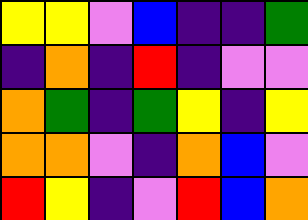[["yellow", "yellow", "violet", "blue", "indigo", "indigo", "green"], ["indigo", "orange", "indigo", "red", "indigo", "violet", "violet"], ["orange", "green", "indigo", "green", "yellow", "indigo", "yellow"], ["orange", "orange", "violet", "indigo", "orange", "blue", "violet"], ["red", "yellow", "indigo", "violet", "red", "blue", "orange"]]